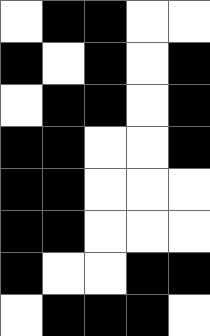[["white", "black", "black", "white", "white"], ["black", "white", "black", "white", "black"], ["white", "black", "black", "white", "black"], ["black", "black", "white", "white", "black"], ["black", "black", "white", "white", "white"], ["black", "black", "white", "white", "white"], ["black", "white", "white", "black", "black"], ["white", "black", "black", "black", "white"]]